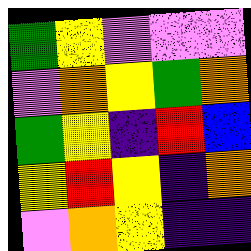[["green", "yellow", "violet", "violet", "violet"], ["violet", "orange", "yellow", "green", "orange"], ["green", "yellow", "indigo", "red", "blue"], ["yellow", "red", "yellow", "indigo", "orange"], ["violet", "orange", "yellow", "indigo", "indigo"]]